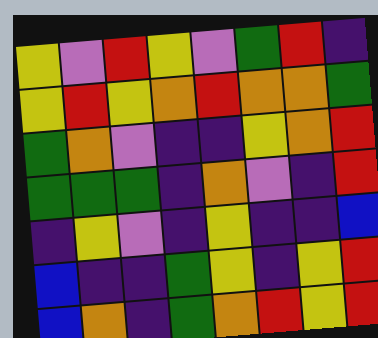[["yellow", "violet", "red", "yellow", "violet", "green", "red", "indigo"], ["yellow", "red", "yellow", "orange", "red", "orange", "orange", "green"], ["green", "orange", "violet", "indigo", "indigo", "yellow", "orange", "red"], ["green", "green", "green", "indigo", "orange", "violet", "indigo", "red"], ["indigo", "yellow", "violet", "indigo", "yellow", "indigo", "indigo", "blue"], ["blue", "indigo", "indigo", "green", "yellow", "indigo", "yellow", "red"], ["blue", "orange", "indigo", "green", "orange", "red", "yellow", "red"]]